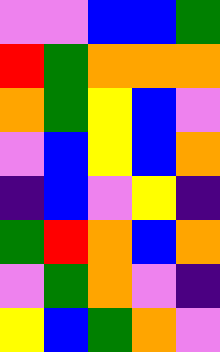[["violet", "violet", "blue", "blue", "green"], ["red", "green", "orange", "orange", "orange"], ["orange", "green", "yellow", "blue", "violet"], ["violet", "blue", "yellow", "blue", "orange"], ["indigo", "blue", "violet", "yellow", "indigo"], ["green", "red", "orange", "blue", "orange"], ["violet", "green", "orange", "violet", "indigo"], ["yellow", "blue", "green", "orange", "violet"]]